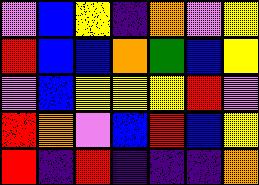[["violet", "blue", "yellow", "indigo", "orange", "violet", "yellow"], ["red", "blue", "blue", "orange", "green", "blue", "yellow"], ["violet", "blue", "yellow", "yellow", "yellow", "red", "violet"], ["red", "orange", "violet", "blue", "red", "blue", "yellow"], ["red", "indigo", "red", "indigo", "indigo", "indigo", "orange"]]